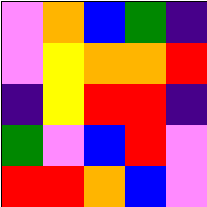[["violet", "orange", "blue", "green", "indigo"], ["violet", "yellow", "orange", "orange", "red"], ["indigo", "yellow", "red", "red", "indigo"], ["green", "violet", "blue", "red", "violet"], ["red", "red", "orange", "blue", "violet"]]